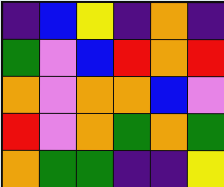[["indigo", "blue", "yellow", "indigo", "orange", "indigo"], ["green", "violet", "blue", "red", "orange", "red"], ["orange", "violet", "orange", "orange", "blue", "violet"], ["red", "violet", "orange", "green", "orange", "green"], ["orange", "green", "green", "indigo", "indigo", "yellow"]]